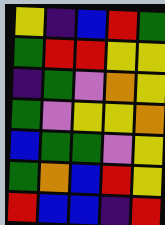[["yellow", "indigo", "blue", "red", "green"], ["green", "red", "red", "yellow", "yellow"], ["indigo", "green", "violet", "orange", "yellow"], ["green", "violet", "yellow", "yellow", "orange"], ["blue", "green", "green", "violet", "yellow"], ["green", "orange", "blue", "red", "yellow"], ["red", "blue", "blue", "indigo", "red"]]